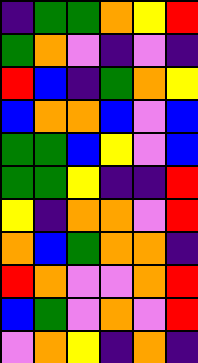[["indigo", "green", "green", "orange", "yellow", "red"], ["green", "orange", "violet", "indigo", "violet", "indigo"], ["red", "blue", "indigo", "green", "orange", "yellow"], ["blue", "orange", "orange", "blue", "violet", "blue"], ["green", "green", "blue", "yellow", "violet", "blue"], ["green", "green", "yellow", "indigo", "indigo", "red"], ["yellow", "indigo", "orange", "orange", "violet", "red"], ["orange", "blue", "green", "orange", "orange", "indigo"], ["red", "orange", "violet", "violet", "orange", "red"], ["blue", "green", "violet", "orange", "violet", "red"], ["violet", "orange", "yellow", "indigo", "orange", "indigo"]]